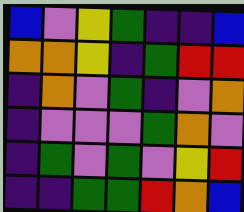[["blue", "violet", "yellow", "green", "indigo", "indigo", "blue"], ["orange", "orange", "yellow", "indigo", "green", "red", "red"], ["indigo", "orange", "violet", "green", "indigo", "violet", "orange"], ["indigo", "violet", "violet", "violet", "green", "orange", "violet"], ["indigo", "green", "violet", "green", "violet", "yellow", "red"], ["indigo", "indigo", "green", "green", "red", "orange", "blue"]]